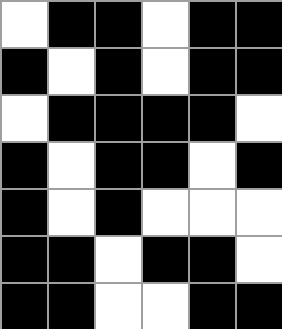[["white", "black", "black", "white", "black", "black"], ["black", "white", "black", "white", "black", "black"], ["white", "black", "black", "black", "black", "white"], ["black", "white", "black", "black", "white", "black"], ["black", "white", "black", "white", "white", "white"], ["black", "black", "white", "black", "black", "white"], ["black", "black", "white", "white", "black", "black"]]